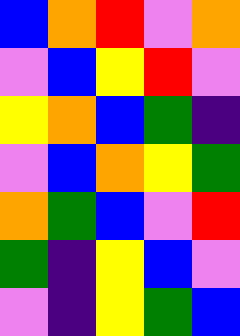[["blue", "orange", "red", "violet", "orange"], ["violet", "blue", "yellow", "red", "violet"], ["yellow", "orange", "blue", "green", "indigo"], ["violet", "blue", "orange", "yellow", "green"], ["orange", "green", "blue", "violet", "red"], ["green", "indigo", "yellow", "blue", "violet"], ["violet", "indigo", "yellow", "green", "blue"]]